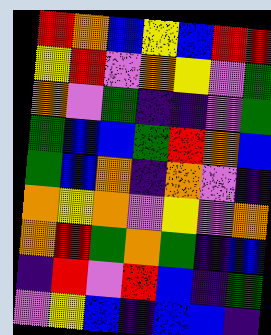[["red", "orange", "blue", "yellow", "blue", "red", "red"], ["yellow", "red", "violet", "orange", "yellow", "violet", "green"], ["orange", "violet", "green", "indigo", "indigo", "violet", "green"], ["green", "blue", "blue", "green", "red", "orange", "blue"], ["green", "blue", "orange", "indigo", "orange", "violet", "indigo"], ["orange", "yellow", "orange", "violet", "yellow", "violet", "orange"], ["orange", "red", "green", "orange", "green", "indigo", "blue"], ["indigo", "red", "violet", "red", "blue", "indigo", "green"], ["violet", "yellow", "blue", "indigo", "blue", "blue", "indigo"]]